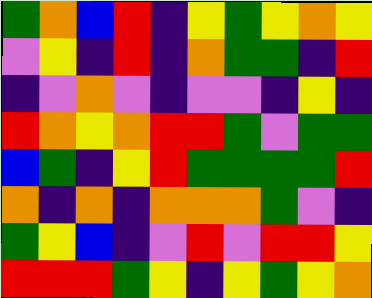[["green", "orange", "blue", "red", "indigo", "yellow", "green", "yellow", "orange", "yellow"], ["violet", "yellow", "indigo", "red", "indigo", "orange", "green", "green", "indigo", "red"], ["indigo", "violet", "orange", "violet", "indigo", "violet", "violet", "indigo", "yellow", "indigo"], ["red", "orange", "yellow", "orange", "red", "red", "green", "violet", "green", "green"], ["blue", "green", "indigo", "yellow", "red", "green", "green", "green", "green", "red"], ["orange", "indigo", "orange", "indigo", "orange", "orange", "orange", "green", "violet", "indigo"], ["green", "yellow", "blue", "indigo", "violet", "red", "violet", "red", "red", "yellow"], ["red", "red", "red", "green", "yellow", "indigo", "yellow", "green", "yellow", "orange"]]